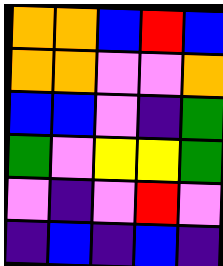[["orange", "orange", "blue", "red", "blue"], ["orange", "orange", "violet", "violet", "orange"], ["blue", "blue", "violet", "indigo", "green"], ["green", "violet", "yellow", "yellow", "green"], ["violet", "indigo", "violet", "red", "violet"], ["indigo", "blue", "indigo", "blue", "indigo"]]